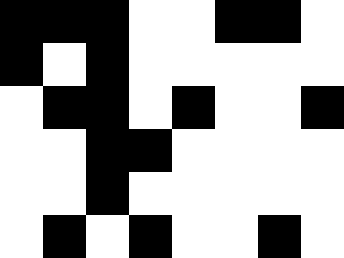[["black", "black", "black", "white", "white", "black", "black", "white"], ["black", "white", "black", "white", "white", "white", "white", "white"], ["white", "black", "black", "white", "black", "white", "white", "black"], ["white", "white", "black", "black", "white", "white", "white", "white"], ["white", "white", "black", "white", "white", "white", "white", "white"], ["white", "black", "white", "black", "white", "white", "black", "white"]]